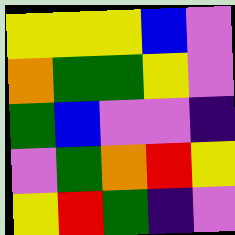[["yellow", "yellow", "yellow", "blue", "violet"], ["orange", "green", "green", "yellow", "violet"], ["green", "blue", "violet", "violet", "indigo"], ["violet", "green", "orange", "red", "yellow"], ["yellow", "red", "green", "indigo", "violet"]]